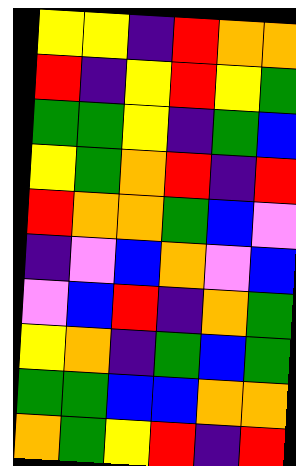[["yellow", "yellow", "indigo", "red", "orange", "orange"], ["red", "indigo", "yellow", "red", "yellow", "green"], ["green", "green", "yellow", "indigo", "green", "blue"], ["yellow", "green", "orange", "red", "indigo", "red"], ["red", "orange", "orange", "green", "blue", "violet"], ["indigo", "violet", "blue", "orange", "violet", "blue"], ["violet", "blue", "red", "indigo", "orange", "green"], ["yellow", "orange", "indigo", "green", "blue", "green"], ["green", "green", "blue", "blue", "orange", "orange"], ["orange", "green", "yellow", "red", "indigo", "red"]]